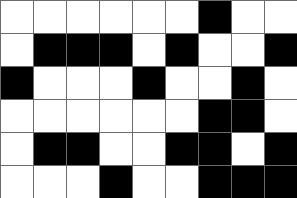[["white", "white", "white", "white", "white", "white", "black", "white", "white"], ["white", "black", "black", "black", "white", "black", "white", "white", "black"], ["black", "white", "white", "white", "black", "white", "white", "black", "white"], ["white", "white", "white", "white", "white", "white", "black", "black", "white"], ["white", "black", "black", "white", "white", "black", "black", "white", "black"], ["white", "white", "white", "black", "white", "white", "black", "black", "black"]]